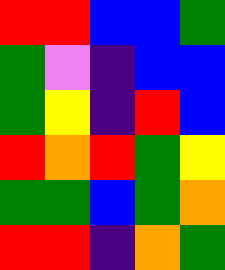[["red", "red", "blue", "blue", "green"], ["green", "violet", "indigo", "blue", "blue"], ["green", "yellow", "indigo", "red", "blue"], ["red", "orange", "red", "green", "yellow"], ["green", "green", "blue", "green", "orange"], ["red", "red", "indigo", "orange", "green"]]